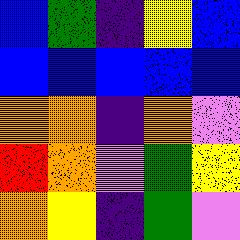[["blue", "green", "indigo", "yellow", "blue"], ["blue", "blue", "blue", "blue", "blue"], ["orange", "orange", "indigo", "orange", "violet"], ["red", "orange", "violet", "green", "yellow"], ["orange", "yellow", "indigo", "green", "violet"]]